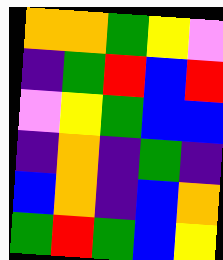[["orange", "orange", "green", "yellow", "violet"], ["indigo", "green", "red", "blue", "red"], ["violet", "yellow", "green", "blue", "blue"], ["indigo", "orange", "indigo", "green", "indigo"], ["blue", "orange", "indigo", "blue", "orange"], ["green", "red", "green", "blue", "yellow"]]